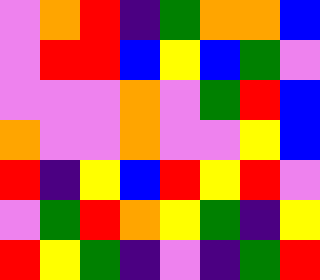[["violet", "orange", "red", "indigo", "green", "orange", "orange", "blue"], ["violet", "red", "red", "blue", "yellow", "blue", "green", "violet"], ["violet", "violet", "violet", "orange", "violet", "green", "red", "blue"], ["orange", "violet", "violet", "orange", "violet", "violet", "yellow", "blue"], ["red", "indigo", "yellow", "blue", "red", "yellow", "red", "violet"], ["violet", "green", "red", "orange", "yellow", "green", "indigo", "yellow"], ["red", "yellow", "green", "indigo", "violet", "indigo", "green", "red"]]